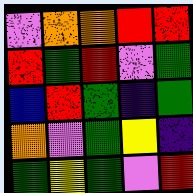[["violet", "orange", "orange", "red", "red"], ["red", "green", "red", "violet", "green"], ["blue", "red", "green", "indigo", "green"], ["orange", "violet", "green", "yellow", "indigo"], ["green", "yellow", "green", "violet", "red"]]